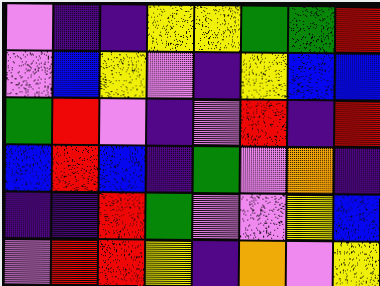[["violet", "indigo", "indigo", "yellow", "yellow", "green", "green", "red"], ["violet", "blue", "yellow", "violet", "indigo", "yellow", "blue", "blue"], ["green", "red", "violet", "indigo", "violet", "red", "indigo", "red"], ["blue", "red", "blue", "indigo", "green", "violet", "orange", "indigo"], ["indigo", "indigo", "red", "green", "violet", "violet", "yellow", "blue"], ["violet", "red", "red", "yellow", "indigo", "orange", "violet", "yellow"]]